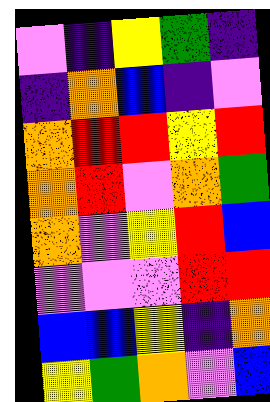[["violet", "indigo", "yellow", "green", "indigo"], ["indigo", "orange", "blue", "indigo", "violet"], ["orange", "red", "red", "yellow", "red"], ["orange", "red", "violet", "orange", "green"], ["orange", "violet", "yellow", "red", "blue"], ["violet", "violet", "violet", "red", "red"], ["blue", "blue", "yellow", "indigo", "orange"], ["yellow", "green", "orange", "violet", "blue"]]